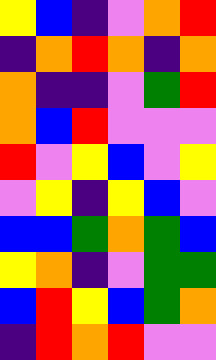[["yellow", "blue", "indigo", "violet", "orange", "red"], ["indigo", "orange", "red", "orange", "indigo", "orange"], ["orange", "indigo", "indigo", "violet", "green", "red"], ["orange", "blue", "red", "violet", "violet", "violet"], ["red", "violet", "yellow", "blue", "violet", "yellow"], ["violet", "yellow", "indigo", "yellow", "blue", "violet"], ["blue", "blue", "green", "orange", "green", "blue"], ["yellow", "orange", "indigo", "violet", "green", "green"], ["blue", "red", "yellow", "blue", "green", "orange"], ["indigo", "red", "orange", "red", "violet", "violet"]]